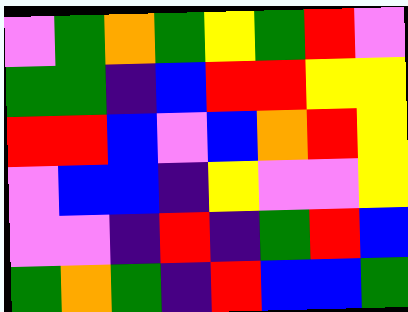[["violet", "green", "orange", "green", "yellow", "green", "red", "violet"], ["green", "green", "indigo", "blue", "red", "red", "yellow", "yellow"], ["red", "red", "blue", "violet", "blue", "orange", "red", "yellow"], ["violet", "blue", "blue", "indigo", "yellow", "violet", "violet", "yellow"], ["violet", "violet", "indigo", "red", "indigo", "green", "red", "blue"], ["green", "orange", "green", "indigo", "red", "blue", "blue", "green"]]